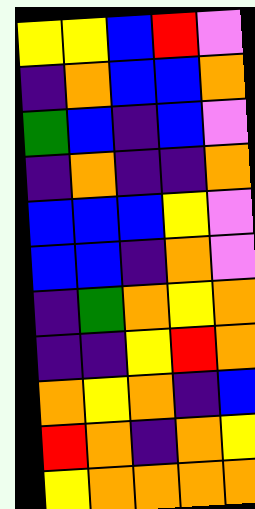[["yellow", "yellow", "blue", "red", "violet"], ["indigo", "orange", "blue", "blue", "orange"], ["green", "blue", "indigo", "blue", "violet"], ["indigo", "orange", "indigo", "indigo", "orange"], ["blue", "blue", "blue", "yellow", "violet"], ["blue", "blue", "indigo", "orange", "violet"], ["indigo", "green", "orange", "yellow", "orange"], ["indigo", "indigo", "yellow", "red", "orange"], ["orange", "yellow", "orange", "indigo", "blue"], ["red", "orange", "indigo", "orange", "yellow"], ["yellow", "orange", "orange", "orange", "orange"]]